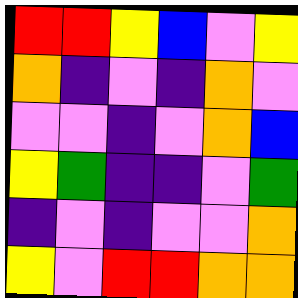[["red", "red", "yellow", "blue", "violet", "yellow"], ["orange", "indigo", "violet", "indigo", "orange", "violet"], ["violet", "violet", "indigo", "violet", "orange", "blue"], ["yellow", "green", "indigo", "indigo", "violet", "green"], ["indigo", "violet", "indigo", "violet", "violet", "orange"], ["yellow", "violet", "red", "red", "orange", "orange"]]